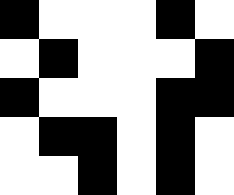[["black", "white", "white", "white", "black", "white"], ["white", "black", "white", "white", "white", "black"], ["black", "white", "white", "white", "black", "black"], ["white", "black", "black", "white", "black", "white"], ["white", "white", "black", "white", "black", "white"]]